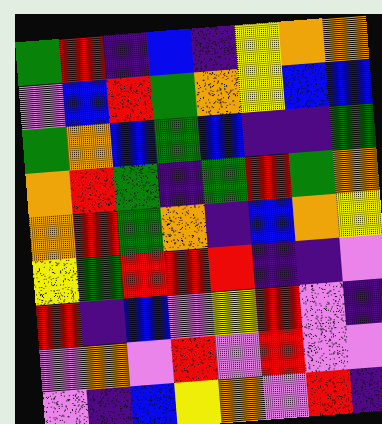[["green", "red", "indigo", "blue", "indigo", "yellow", "orange", "orange"], ["violet", "blue", "red", "green", "orange", "yellow", "blue", "blue"], ["green", "orange", "blue", "green", "blue", "indigo", "indigo", "green"], ["orange", "red", "green", "indigo", "green", "red", "green", "orange"], ["orange", "red", "green", "orange", "indigo", "blue", "orange", "yellow"], ["yellow", "green", "red", "red", "red", "indigo", "indigo", "violet"], ["red", "indigo", "blue", "violet", "yellow", "red", "violet", "indigo"], ["violet", "orange", "violet", "red", "violet", "red", "violet", "violet"], ["violet", "indigo", "blue", "yellow", "orange", "violet", "red", "indigo"]]